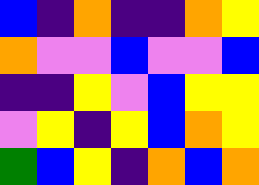[["blue", "indigo", "orange", "indigo", "indigo", "orange", "yellow"], ["orange", "violet", "violet", "blue", "violet", "violet", "blue"], ["indigo", "indigo", "yellow", "violet", "blue", "yellow", "yellow"], ["violet", "yellow", "indigo", "yellow", "blue", "orange", "yellow"], ["green", "blue", "yellow", "indigo", "orange", "blue", "orange"]]